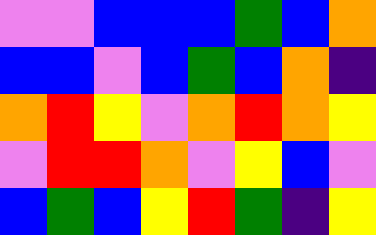[["violet", "violet", "blue", "blue", "blue", "green", "blue", "orange"], ["blue", "blue", "violet", "blue", "green", "blue", "orange", "indigo"], ["orange", "red", "yellow", "violet", "orange", "red", "orange", "yellow"], ["violet", "red", "red", "orange", "violet", "yellow", "blue", "violet"], ["blue", "green", "blue", "yellow", "red", "green", "indigo", "yellow"]]